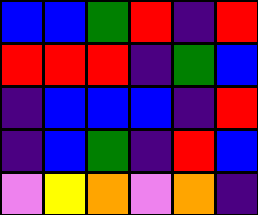[["blue", "blue", "green", "red", "indigo", "red"], ["red", "red", "red", "indigo", "green", "blue"], ["indigo", "blue", "blue", "blue", "indigo", "red"], ["indigo", "blue", "green", "indigo", "red", "blue"], ["violet", "yellow", "orange", "violet", "orange", "indigo"]]